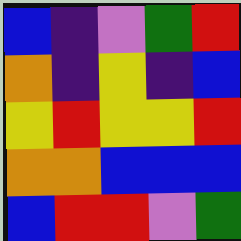[["blue", "indigo", "violet", "green", "red"], ["orange", "indigo", "yellow", "indigo", "blue"], ["yellow", "red", "yellow", "yellow", "red"], ["orange", "orange", "blue", "blue", "blue"], ["blue", "red", "red", "violet", "green"]]